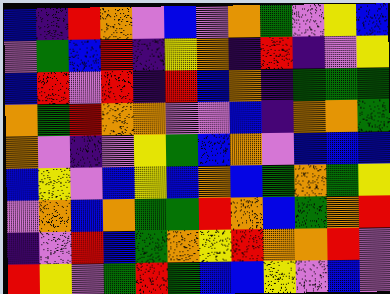[["blue", "indigo", "red", "orange", "violet", "blue", "violet", "orange", "green", "violet", "yellow", "blue"], ["violet", "green", "blue", "red", "indigo", "yellow", "orange", "indigo", "red", "indigo", "violet", "yellow"], ["blue", "red", "violet", "red", "indigo", "red", "blue", "orange", "indigo", "green", "green", "green"], ["orange", "green", "red", "orange", "orange", "violet", "violet", "blue", "indigo", "orange", "orange", "green"], ["orange", "violet", "indigo", "violet", "yellow", "green", "blue", "orange", "violet", "blue", "blue", "blue"], ["blue", "yellow", "violet", "blue", "yellow", "blue", "orange", "blue", "green", "orange", "green", "yellow"], ["violet", "orange", "blue", "orange", "green", "green", "red", "orange", "blue", "green", "orange", "red"], ["indigo", "violet", "red", "blue", "green", "orange", "yellow", "red", "orange", "orange", "red", "violet"], ["red", "yellow", "violet", "green", "red", "green", "blue", "blue", "yellow", "violet", "blue", "violet"]]